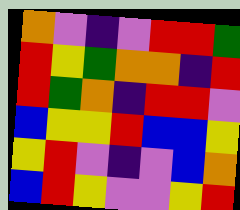[["orange", "violet", "indigo", "violet", "red", "red", "green"], ["red", "yellow", "green", "orange", "orange", "indigo", "red"], ["red", "green", "orange", "indigo", "red", "red", "violet"], ["blue", "yellow", "yellow", "red", "blue", "blue", "yellow"], ["yellow", "red", "violet", "indigo", "violet", "blue", "orange"], ["blue", "red", "yellow", "violet", "violet", "yellow", "red"]]